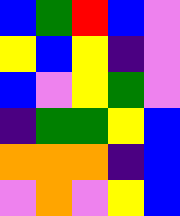[["blue", "green", "red", "blue", "violet"], ["yellow", "blue", "yellow", "indigo", "violet"], ["blue", "violet", "yellow", "green", "violet"], ["indigo", "green", "green", "yellow", "blue"], ["orange", "orange", "orange", "indigo", "blue"], ["violet", "orange", "violet", "yellow", "blue"]]